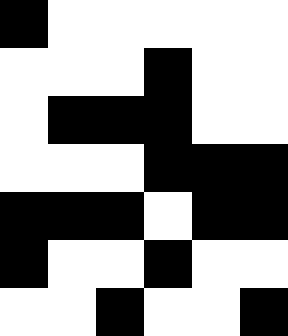[["black", "white", "white", "white", "white", "white"], ["white", "white", "white", "black", "white", "white"], ["white", "black", "black", "black", "white", "white"], ["white", "white", "white", "black", "black", "black"], ["black", "black", "black", "white", "black", "black"], ["black", "white", "white", "black", "white", "white"], ["white", "white", "black", "white", "white", "black"]]